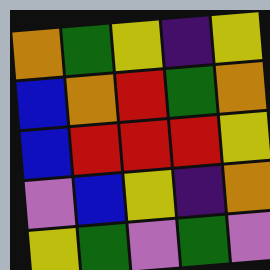[["orange", "green", "yellow", "indigo", "yellow"], ["blue", "orange", "red", "green", "orange"], ["blue", "red", "red", "red", "yellow"], ["violet", "blue", "yellow", "indigo", "orange"], ["yellow", "green", "violet", "green", "violet"]]